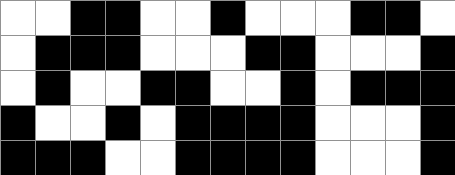[["white", "white", "black", "black", "white", "white", "black", "white", "white", "white", "black", "black", "white"], ["white", "black", "black", "black", "white", "white", "white", "black", "black", "white", "white", "white", "black"], ["white", "black", "white", "white", "black", "black", "white", "white", "black", "white", "black", "black", "black"], ["black", "white", "white", "black", "white", "black", "black", "black", "black", "white", "white", "white", "black"], ["black", "black", "black", "white", "white", "black", "black", "black", "black", "white", "white", "white", "black"]]